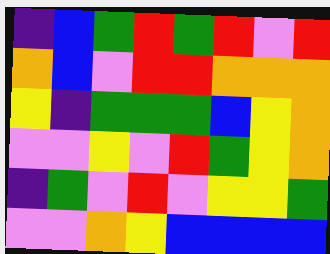[["indigo", "blue", "green", "red", "green", "red", "violet", "red"], ["orange", "blue", "violet", "red", "red", "orange", "orange", "orange"], ["yellow", "indigo", "green", "green", "green", "blue", "yellow", "orange"], ["violet", "violet", "yellow", "violet", "red", "green", "yellow", "orange"], ["indigo", "green", "violet", "red", "violet", "yellow", "yellow", "green"], ["violet", "violet", "orange", "yellow", "blue", "blue", "blue", "blue"]]